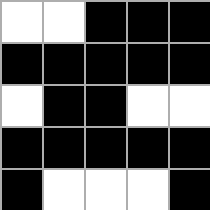[["white", "white", "black", "black", "black"], ["black", "black", "black", "black", "black"], ["white", "black", "black", "white", "white"], ["black", "black", "black", "black", "black"], ["black", "white", "white", "white", "black"]]